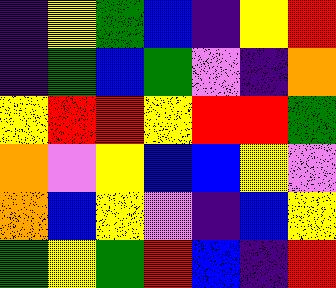[["indigo", "yellow", "green", "blue", "indigo", "yellow", "red"], ["indigo", "green", "blue", "green", "violet", "indigo", "orange"], ["yellow", "red", "red", "yellow", "red", "red", "green"], ["orange", "violet", "yellow", "blue", "blue", "yellow", "violet"], ["orange", "blue", "yellow", "violet", "indigo", "blue", "yellow"], ["green", "yellow", "green", "red", "blue", "indigo", "red"]]